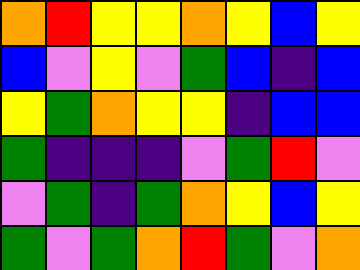[["orange", "red", "yellow", "yellow", "orange", "yellow", "blue", "yellow"], ["blue", "violet", "yellow", "violet", "green", "blue", "indigo", "blue"], ["yellow", "green", "orange", "yellow", "yellow", "indigo", "blue", "blue"], ["green", "indigo", "indigo", "indigo", "violet", "green", "red", "violet"], ["violet", "green", "indigo", "green", "orange", "yellow", "blue", "yellow"], ["green", "violet", "green", "orange", "red", "green", "violet", "orange"]]